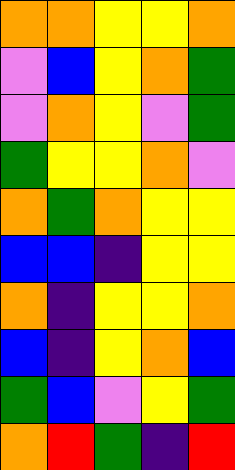[["orange", "orange", "yellow", "yellow", "orange"], ["violet", "blue", "yellow", "orange", "green"], ["violet", "orange", "yellow", "violet", "green"], ["green", "yellow", "yellow", "orange", "violet"], ["orange", "green", "orange", "yellow", "yellow"], ["blue", "blue", "indigo", "yellow", "yellow"], ["orange", "indigo", "yellow", "yellow", "orange"], ["blue", "indigo", "yellow", "orange", "blue"], ["green", "blue", "violet", "yellow", "green"], ["orange", "red", "green", "indigo", "red"]]